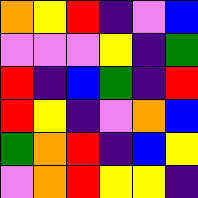[["orange", "yellow", "red", "indigo", "violet", "blue"], ["violet", "violet", "violet", "yellow", "indigo", "green"], ["red", "indigo", "blue", "green", "indigo", "red"], ["red", "yellow", "indigo", "violet", "orange", "blue"], ["green", "orange", "red", "indigo", "blue", "yellow"], ["violet", "orange", "red", "yellow", "yellow", "indigo"]]